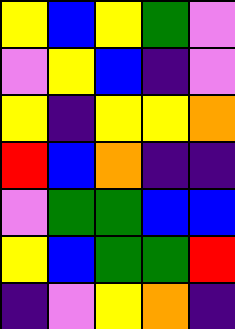[["yellow", "blue", "yellow", "green", "violet"], ["violet", "yellow", "blue", "indigo", "violet"], ["yellow", "indigo", "yellow", "yellow", "orange"], ["red", "blue", "orange", "indigo", "indigo"], ["violet", "green", "green", "blue", "blue"], ["yellow", "blue", "green", "green", "red"], ["indigo", "violet", "yellow", "orange", "indigo"]]